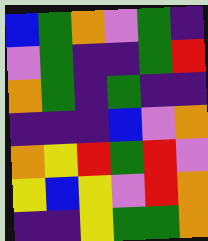[["blue", "green", "orange", "violet", "green", "indigo"], ["violet", "green", "indigo", "indigo", "green", "red"], ["orange", "green", "indigo", "green", "indigo", "indigo"], ["indigo", "indigo", "indigo", "blue", "violet", "orange"], ["orange", "yellow", "red", "green", "red", "violet"], ["yellow", "blue", "yellow", "violet", "red", "orange"], ["indigo", "indigo", "yellow", "green", "green", "orange"]]